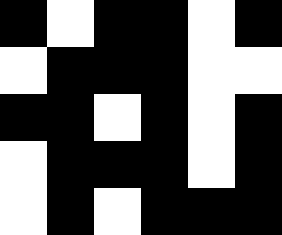[["black", "white", "black", "black", "white", "black"], ["white", "black", "black", "black", "white", "white"], ["black", "black", "white", "black", "white", "black"], ["white", "black", "black", "black", "white", "black"], ["white", "black", "white", "black", "black", "black"]]